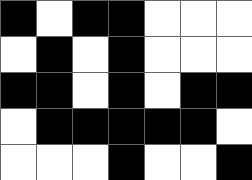[["black", "white", "black", "black", "white", "white", "white"], ["white", "black", "white", "black", "white", "white", "white"], ["black", "black", "white", "black", "white", "black", "black"], ["white", "black", "black", "black", "black", "black", "white"], ["white", "white", "white", "black", "white", "white", "black"]]